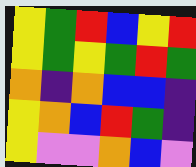[["yellow", "green", "red", "blue", "yellow", "red"], ["yellow", "green", "yellow", "green", "red", "green"], ["orange", "indigo", "orange", "blue", "blue", "indigo"], ["yellow", "orange", "blue", "red", "green", "indigo"], ["yellow", "violet", "violet", "orange", "blue", "violet"]]